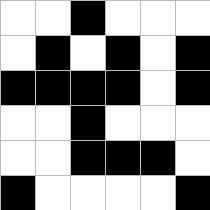[["white", "white", "black", "white", "white", "white"], ["white", "black", "white", "black", "white", "black"], ["black", "black", "black", "black", "white", "black"], ["white", "white", "black", "white", "white", "white"], ["white", "white", "black", "black", "black", "white"], ["black", "white", "white", "white", "white", "black"]]